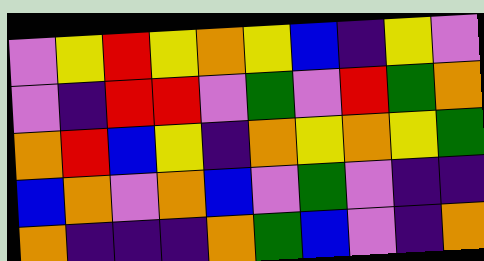[["violet", "yellow", "red", "yellow", "orange", "yellow", "blue", "indigo", "yellow", "violet"], ["violet", "indigo", "red", "red", "violet", "green", "violet", "red", "green", "orange"], ["orange", "red", "blue", "yellow", "indigo", "orange", "yellow", "orange", "yellow", "green"], ["blue", "orange", "violet", "orange", "blue", "violet", "green", "violet", "indigo", "indigo"], ["orange", "indigo", "indigo", "indigo", "orange", "green", "blue", "violet", "indigo", "orange"]]